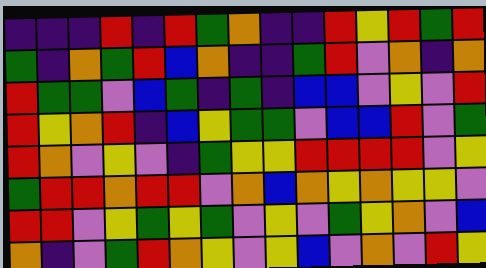[["indigo", "indigo", "indigo", "red", "indigo", "red", "green", "orange", "indigo", "indigo", "red", "yellow", "red", "green", "red"], ["green", "indigo", "orange", "green", "red", "blue", "orange", "indigo", "indigo", "green", "red", "violet", "orange", "indigo", "orange"], ["red", "green", "green", "violet", "blue", "green", "indigo", "green", "indigo", "blue", "blue", "violet", "yellow", "violet", "red"], ["red", "yellow", "orange", "red", "indigo", "blue", "yellow", "green", "green", "violet", "blue", "blue", "red", "violet", "green"], ["red", "orange", "violet", "yellow", "violet", "indigo", "green", "yellow", "yellow", "red", "red", "red", "red", "violet", "yellow"], ["green", "red", "red", "orange", "red", "red", "violet", "orange", "blue", "orange", "yellow", "orange", "yellow", "yellow", "violet"], ["red", "red", "violet", "yellow", "green", "yellow", "green", "violet", "yellow", "violet", "green", "yellow", "orange", "violet", "blue"], ["orange", "indigo", "violet", "green", "red", "orange", "yellow", "violet", "yellow", "blue", "violet", "orange", "violet", "red", "yellow"]]